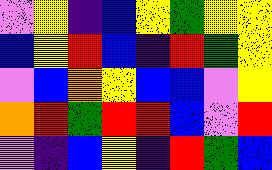[["violet", "yellow", "indigo", "blue", "yellow", "green", "yellow", "yellow"], ["blue", "yellow", "red", "blue", "indigo", "red", "green", "yellow"], ["violet", "blue", "orange", "yellow", "blue", "blue", "violet", "yellow"], ["orange", "red", "green", "red", "red", "blue", "violet", "red"], ["violet", "indigo", "blue", "yellow", "indigo", "red", "green", "blue"]]